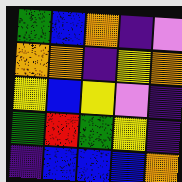[["green", "blue", "orange", "indigo", "violet"], ["orange", "orange", "indigo", "yellow", "orange"], ["yellow", "blue", "yellow", "violet", "indigo"], ["green", "red", "green", "yellow", "indigo"], ["indigo", "blue", "blue", "blue", "orange"]]